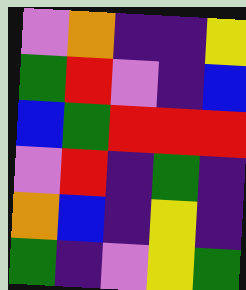[["violet", "orange", "indigo", "indigo", "yellow"], ["green", "red", "violet", "indigo", "blue"], ["blue", "green", "red", "red", "red"], ["violet", "red", "indigo", "green", "indigo"], ["orange", "blue", "indigo", "yellow", "indigo"], ["green", "indigo", "violet", "yellow", "green"]]